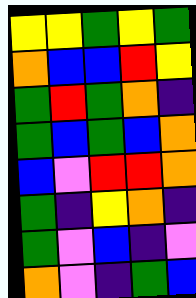[["yellow", "yellow", "green", "yellow", "green"], ["orange", "blue", "blue", "red", "yellow"], ["green", "red", "green", "orange", "indigo"], ["green", "blue", "green", "blue", "orange"], ["blue", "violet", "red", "red", "orange"], ["green", "indigo", "yellow", "orange", "indigo"], ["green", "violet", "blue", "indigo", "violet"], ["orange", "violet", "indigo", "green", "blue"]]